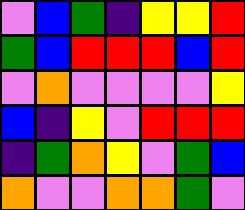[["violet", "blue", "green", "indigo", "yellow", "yellow", "red"], ["green", "blue", "red", "red", "red", "blue", "red"], ["violet", "orange", "violet", "violet", "violet", "violet", "yellow"], ["blue", "indigo", "yellow", "violet", "red", "red", "red"], ["indigo", "green", "orange", "yellow", "violet", "green", "blue"], ["orange", "violet", "violet", "orange", "orange", "green", "violet"]]